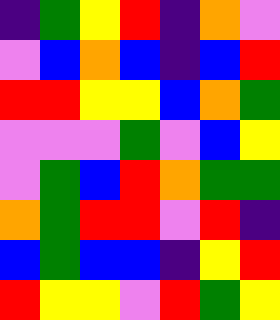[["indigo", "green", "yellow", "red", "indigo", "orange", "violet"], ["violet", "blue", "orange", "blue", "indigo", "blue", "red"], ["red", "red", "yellow", "yellow", "blue", "orange", "green"], ["violet", "violet", "violet", "green", "violet", "blue", "yellow"], ["violet", "green", "blue", "red", "orange", "green", "green"], ["orange", "green", "red", "red", "violet", "red", "indigo"], ["blue", "green", "blue", "blue", "indigo", "yellow", "red"], ["red", "yellow", "yellow", "violet", "red", "green", "yellow"]]